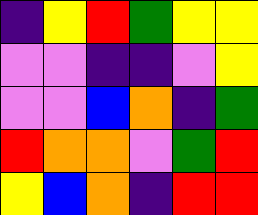[["indigo", "yellow", "red", "green", "yellow", "yellow"], ["violet", "violet", "indigo", "indigo", "violet", "yellow"], ["violet", "violet", "blue", "orange", "indigo", "green"], ["red", "orange", "orange", "violet", "green", "red"], ["yellow", "blue", "orange", "indigo", "red", "red"]]